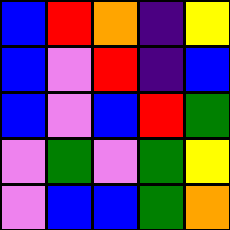[["blue", "red", "orange", "indigo", "yellow"], ["blue", "violet", "red", "indigo", "blue"], ["blue", "violet", "blue", "red", "green"], ["violet", "green", "violet", "green", "yellow"], ["violet", "blue", "blue", "green", "orange"]]